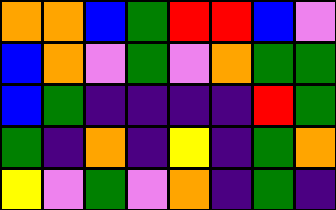[["orange", "orange", "blue", "green", "red", "red", "blue", "violet"], ["blue", "orange", "violet", "green", "violet", "orange", "green", "green"], ["blue", "green", "indigo", "indigo", "indigo", "indigo", "red", "green"], ["green", "indigo", "orange", "indigo", "yellow", "indigo", "green", "orange"], ["yellow", "violet", "green", "violet", "orange", "indigo", "green", "indigo"]]